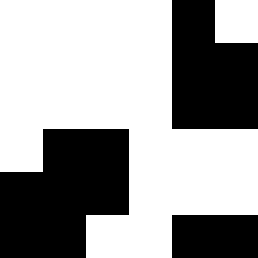[["white", "white", "white", "white", "black", "white"], ["white", "white", "white", "white", "black", "black"], ["white", "white", "white", "white", "black", "black"], ["white", "black", "black", "white", "white", "white"], ["black", "black", "black", "white", "white", "white"], ["black", "black", "white", "white", "black", "black"]]